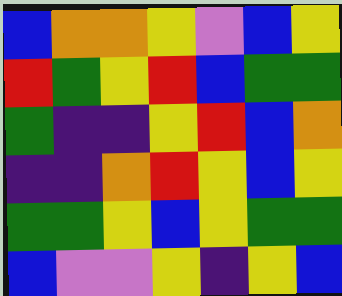[["blue", "orange", "orange", "yellow", "violet", "blue", "yellow"], ["red", "green", "yellow", "red", "blue", "green", "green"], ["green", "indigo", "indigo", "yellow", "red", "blue", "orange"], ["indigo", "indigo", "orange", "red", "yellow", "blue", "yellow"], ["green", "green", "yellow", "blue", "yellow", "green", "green"], ["blue", "violet", "violet", "yellow", "indigo", "yellow", "blue"]]